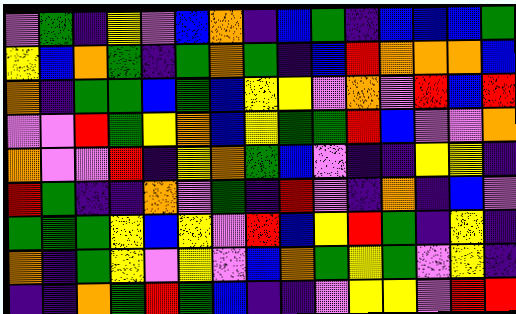[["violet", "green", "indigo", "yellow", "violet", "blue", "orange", "indigo", "blue", "green", "indigo", "blue", "blue", "blue", "green"], ["yellow", "blue", "orange", "green", "indigo", "green", "orange", "green", "indigo", "blue", "red", "orange", "orange", "orange", "blue"], ["orange", "indigo", "green", "green", "blue", "green", "blue", "yellow", "yellow", "violet", "orange", "violet", "red", "blue", "red"], ["violet", "violet", "red", "green", "yellow", "orange", "blue", "yellow", "green", "green", "red", "blue", "violet", "violet", "orange"], ["orange", "violet", "violet", "red", "indigo", "yellow", "orange", "green", "blue", "violet", "indigo", "indigo", "yellow", "yellow", "indigo"], ["red", "green", "indigo", "indigo", "orange", "violet", "green", "indigo", "red", "violet", "indigo", "orange", "indigo", "blue", "violet"], ["green", "green", "green", "yellow", "blue", "yellow", "violet", "red", "blue", "yellow", "red", "green", "indigo", "yellow", "indigo"], ["orange", "indigo", "green", "yellow", "violet", "yellow", "violet", "blue", "orange", "green", "yellow", "green", "violet", "yellow", "indigo"], ["indigo", "indigo", "orange", "green", "red", "green", "blue", "indigo", "indigo", "violet", "yellow", "yellow", "violet", "red", "red"]]